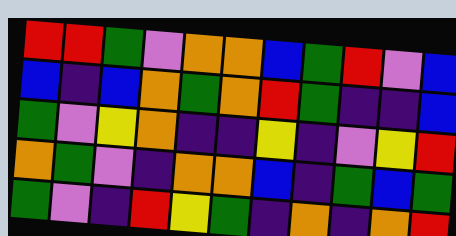[["red", "red", "green", "violet", "orange", "orange", "blue", "green", "red", "violet", "blue"], ["blue", "indigo", "blue", "orange", "green", "orange", "red", "green", "indigo", "indigo", "blue"], ["green", "violet", "yellow", "orange", "indigo", "indigo", "yellow", "indigo", "violet", "yellow", "red"], ["orange", "green", "violet", "indigo", "orange", "orange", "blue", "indigo", "green", "blue", "green"], ["green", "violet", "indigo", "red", "yellow", "green", "indigo", "orange", "indigo", "orange", "red"]]